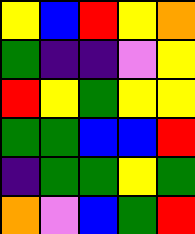[["yellow", "blue", "red", "yellow", "orange"], ["green", "indigo", "indigo", "violet", "yellow"], ["red", "yellow", "green", "yellow", "yellow"], ["green", "green", "blue", "blue", "red"], ["indigo", "green", "green", "yellow", "green"], ["orange", "violet", "blue", "green", "red"]]